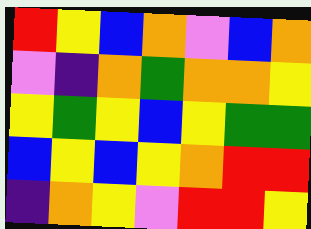[["red", "yellow", "blue", "orange", "violet", "blue", "orange"], ["violet", "indigo", "orange", "green", "orange", "orange", "yellow"], ["yellow", "green", "yellow", "blue", "yellow", "green", "green"], ["blue", "yellow", "blue", "yellow", "orange", "red", "red"], ["indigo", "orange", "yellow", "violet", "red", "red", "yellow"]]